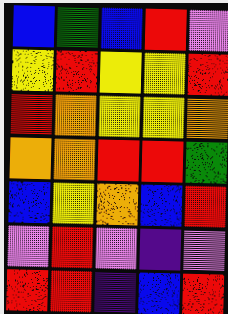[["blue", "green", "blue", "red", "violet"], ["yellow", "red", "yellow", "yellow", "red"], ["red", "orange", "yellow", "yellow", "orange"], ["orange", "orange", "red", "red", "green"], ["blue", "yellow", "orange", "blue", "red"], ["violet", "red", "violet", "indigo", "violet"], ["red", "red", "indigo", "blue", "red"]]